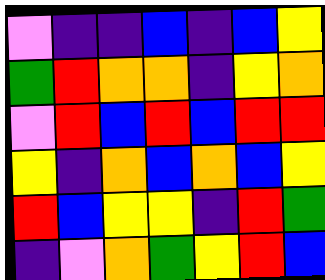[["violet", "indigo", "indigo", "blue", "indigo", "blue", "yellow"], ["green", "red", "orange", "orange", "indigo", "yellow", "orange"], ["violet", "red", "blue", "red", "blue", "red", "red"], ["yellow", "indigo", "orange", "blue", "orange", "blue", "yellow"], ["red", "blue", "yellow", "yellow", "indigo", "red", "green"], ["indigo", "violet", "orange", "green", "yellow", "red", "blue"]]